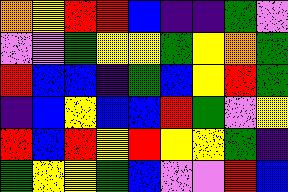[["orange", "yellow", "red", "red", "blue", "indigo", "indigo", "green", "violet"], ["violet", "violet", "green", "yellow", "yellow", "green", "yellow", "orange", "green"], ["red", "blue", "blue", "indigo", "green", "blue", "yellow", "red", "green"], ["indigo", "blue", "yellow", "blue", "blue", "red", "green", "violet", "yellow"], ["red", "blue", "red", "yellow", "red", "yellow", "yellow", "green", "indigo"], ["green", "yellow", "yellow", "green", "blue", "violet", "violet", "red", "blue"]]